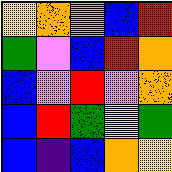[["yellow", "orange", "violet", "blue", "red"], ["green", "violet", "blue", "red", "orange"], ["blue", "violet", "red", "violet", "orange"], ["blue", "red", "green", "yellow", "green"], ["blue", "indigo", "blue", "orange", "yellow"]]